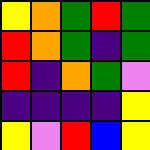[["yellow", "orange", "green", "red", "green"], ["red", "orange", "green", "indigo", "green"], ["red", "indigo", "orange", "green", "violet"], ["indigo", "indigo", "indigo", "indigo", "yellow"], ["yellow", "violet", "red", "blue", "yellow"]]